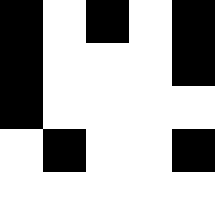[["black", "white", "black", "white", "black"], ["black", "white", "white", "white", "black"], ["black", "white", "white", "white", "white"], ["white", "black", "white", "white", "black"], ["white", "white", "white", "white", "white"]]